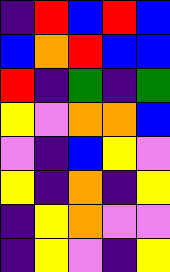[["indigo", "red", "blue", "red", "blue"], ["blue", "orange", "red", "blue", "blue"], ["red", "indigo", "green", "indigo", "green"], ["yellow", "violet", "orange", "orange", "blue"], ["violet", "indigo", "blue", "yellow", "violet"], ["yellow", "indigo", "orange", "indigo", "yellow"], ["indigo", "yellow", "orange", "violet", "violet"], ["indigo", "yellow", "violet", "indigo", "yellow"]]